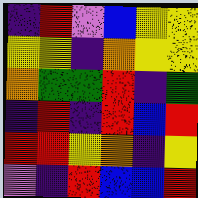[["indigo", "red", "violet", "blue", "yellow", "yellow"], ["yellow", "yellow", "indigo", "orange", "yellow", "yellow"], ["orange", "green", "green", "red", "indigo", "green"], ["indigo", "red", "indigo", "red", "blue", "red"], ["red", "red", "yellow", "orange", "indigo", "yellow"], ["violet", "indigo", "red", "blue", "blue", "red"]]